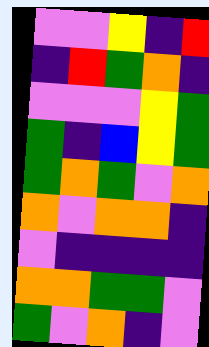[["violet", "violet", "yellow", "indigo", "red"], ["indigo", "red", "green", "orange", "indigo"], ["violet", "violet", "violet", "yellow", "green"], ["green", "indigo", "blue", "yellow", "green"], ["green", "orange", "green", "violet", "orange"], ["orange", "violet", "orange", "orange", "indigo"], ["violet", "indigo", "indigo", "indigo", "indigo"], ["orange", "orange", "green", "green", "violet"], ["green", "violet", "orange", "indigo", "violet"]]